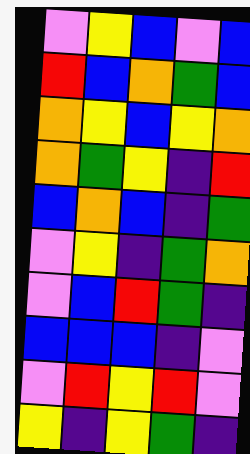[["violet", "yellow", "blue", "violet", "blue"], ["red", "blue", "orange", "green", "blue"], ["orange", "yellow", "blue", "yellow", "orange"], ["orange", "green", "yellow", "indigo", "red"], ["blue", "orange", "blue", "indigo", "green"], ["violet", "yellow", "indigo", "green", "orange"], ["violet", "blue", "red", "green", "indigo"], ["blue", "blue", "blue", "indigo", "violet"], ["violet", "red", "yellow", "red", "violet"], ["yellow", "indigo", "yellow", "green", "indigo"]]